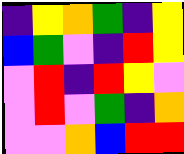[["indigo", "yellow", "orange", "green", "indigo", "yellow"], ["blue", "green", "violet", "indigo", "red", "yellow"], ["violet", "red", "indigo", "red", "yellow", "violet"], ["violet", "red", "violet", "green", "indigo", "orange"], ["violet", "violet", "orange", "blue", "red", "red"]]